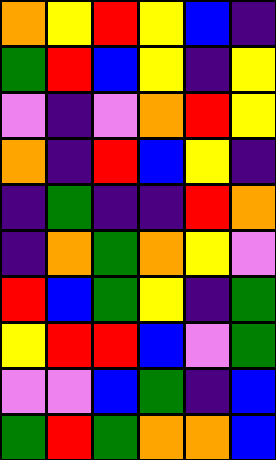[["orange", "yellow", "red", "yellow", "blue", "indigo"], ["green", "red", "blue", "yellow", "indigo", "yellow"], ["violet", "indigo", "violet", "orange", "red", "yellow"], ["orange", "indigo", "red", "blue", "yellow", "indigo"], ["indigo", "green", "indigo", "indigo", "red", "orange"], ["indigo", "orange", "green", "orange", "yellow", "violet"], ["red", "blue", "green", "yellow", "indigo", "green"], ["yellow", "red", "red", "blue", "violet", "green"], ["violet", "violet", "blue", "green", "indigo", "blue"], ["green", "red", "green", "orange", "orange", "blue"]]